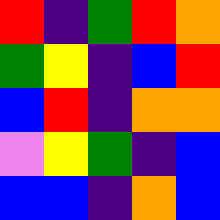[["red", "indigo", "green", "red", "orange"], ["green", "yellow", "indigo", "blue", "red"], ["blue", "red", "indigo", "orange", "orange"], ["violet", "yellow", "green", "indigo", "blue"], ["blue", "blue", "indigo", "orange", "blue"]]